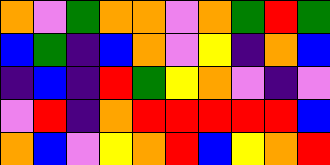[["orange", "violet", "green", "orange", "orange", "violet", "orange", "green", "red", "green"], ["blue", "green", "indigo", "blue", "orange", "violet", "yellow", "indigo", "orange", "blue"], ["indigo", "blue", "indigo", "red", "green", "yellow", "orange", "violet", "indigo", "violet"], ["violet", "red", "indigo", "orange", "red", "red", "red", "red", "red", "blue"], ["orange", "blue", "violet", "yellow", "orange", "red", "blue", "yellow", "orange", "red"]]